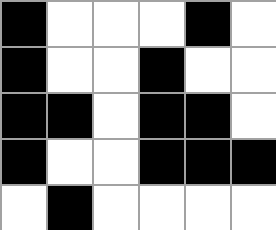[["black", "white", "white", "white", "black", "white"], ["black", "white", "white", "black", "white", "white"], ["black", "black", "white", "black", "black", "white"], ["black", "white", "white", "black", "black", "black"], ["white", "black", "white", "white", "white", "white"]]